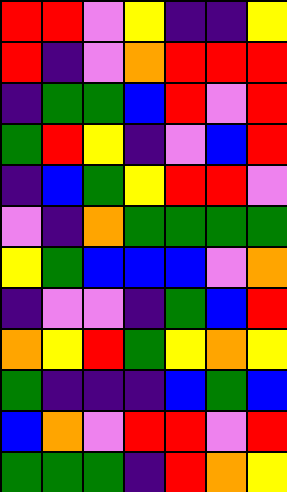[["red", "red", "violet", "yellow", "indigo", "indigo", "yellow"], ["red", "indigo", "violet", "orange", "red", "red", "red"], ["indigo", "green", "green", "blue", "red", "violet", "red"], ["green", "red", "yellow", "indigo", "violet", "blue", "red"], ["indigo", "blue", "green", "yellow", "red", "red", "violet"], ["violet", "indigo", "orange", "green", "green", "green", "green"], ["yellow", "green", "blue", "blue", "blue", "violet", "orange"], ["indigo", "violet", "violet", "indigo", "green", "blue", "red"], ["orange", "yellow", "red", "green", "yellow", "orange", "yellow"], ["green", "indigo", "indigo", "indigo", "blue", "green", "blue"], ["blue", "orange", "violet", "red", "red", "violet", "red"], ["green", "green", "green", "indigo", "red", "orange", "yellow"]]